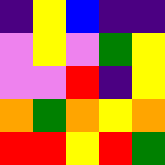[["indigo", "yellow", "blue", "indigo", "indigo"], ["violet", "yellow", "violet", "green", "yellow"], ["violet", "violet", "red", "indigo", "yellow"], ["orange", "green", "orange", "yellow", "orange"], ["red", "red", "yellow", "red", "green"]]